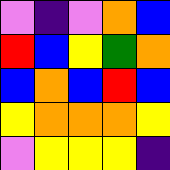[["violet", "indigo", "violet", "orange", "blue"], ["red", "blue", "yellow", "green", "orange"], ["blue", "orange", "blue", "red", "blue"], ["yellow", "orange", "orange", "orange", "yellow"], ["violet", "yellow", "yellow", "yellow", "indigo"]]